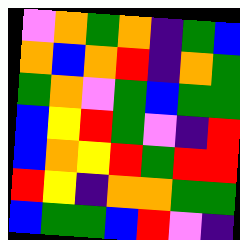[["violet", "orange", "green", "orange", "indigo", "green", "blue"], ["orange", "blue", "orange", "red", "indigo", "orange", "green"], ["green", "orange", "violet", "green", "blue", "green", "green"], ["blue", "yellow", "red", "green", "violet", "indigo", "red"], ["blue", "orange", "yellow", "red", "green", "red", "red"], ["red", "yellow", "indigo", "orange", "orange", "green", "green"], ["blue", "green", "green", "blue", "red", "violet", "indigo"]]